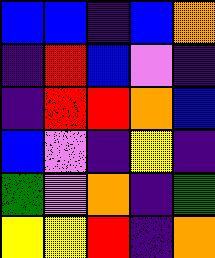[["blue", "blue", "indigo", "blue", "orange"], ["indigo", "red", "blue", "violet", "indigo"], ["indigo", "red", "red", "orange", "blue"], ["blue", "violet", "indigo", "yellow", "indigo"], ["green", "violet", "orange", "indigo", "green"], ["yellow", "yellow", "red", "indigo", "orange"]]